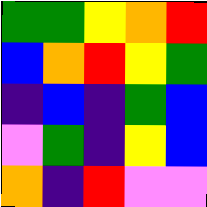[["green", "green", "yellow", "orange", "red"], ["blue", "orange", "red", "yellow", "green"], ["indigo", "blue", "indigo", "green", "blue"], ["violet", "green", "indigo", "yellow", "blue"], ["orange", "indigo", "red", "violet", "violet"]]